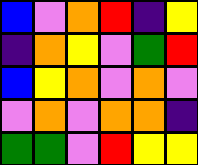[["blue", "violet", "orange", "red", "indigo", "yellow"], ["indigo", "orange", "yellow", "violet", "green", "red"], ["blue", "yellow", "orange", "violet", "orange", "violet"], ["violet", "orange", "violet", "orange", "orange", "indigo"], ["green", "green", "violet", "red", "yellow", "yellow"]]